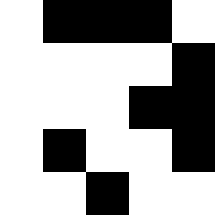[["white", "black", "black", "black", "white"], ["white", "white", "white", "white", "black"], ["white", "white", "white", "black", "black"], ["white", "black", "white", "white", "black"], ["white", "white", "black", "white", "white"]]